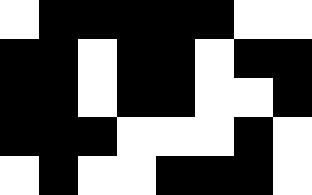[["white", "black", "black", "black", "black", "black", "white", "white"], ["black", "black", "white", "black", "black", "white", "black", "black"], ["black", "black", "white", "black", "black", "white", "white", "black"], ["black", "black", "black", "white", "white", "white", "black", "white"], ["white", "black", "white", "white", "black", "black", "black", "white"]]